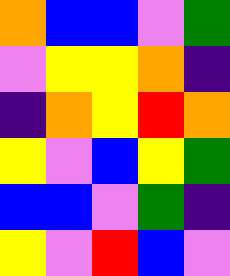[["orange", "blue", "blue", "violet", "green"], ["violet", "yellow", "yellow", "orange", "indigo"], ["indigo", "orange", "yellow", "red", "orange"], ["yellow", "violet", "blue", "yellow", "green"], ["blue", "blue", "violet", "green", "indigo"], ["yellow", "violet", "red", "blue", "violet"]]